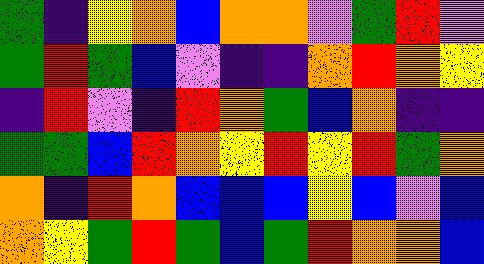[["green", "indigo", "yellow", "orange", "blue", "orange", "orange", "violet", "green", "red", "violet"], ["green", "red", "green", "blue", "violet", "indigo", "indigo", "orange", "red", "orange", "yellow"], ["indigo", "red", "violet", "indigo", "red", "orange", "green", "blue", "orange", "indigo", "indigo"], ["green", "green", "blue", "red", "orange", "yellow", "red", "yellow", "red", "green", "orange"], ["orange", "indigo", "red", "orange", "blue", "blue", "blue", "yellow", "blue", "violet", "blue"], ["orange", "yellow", "green", "red", "green", "blue", "green", "red", "orange", "orange", "blue"]]